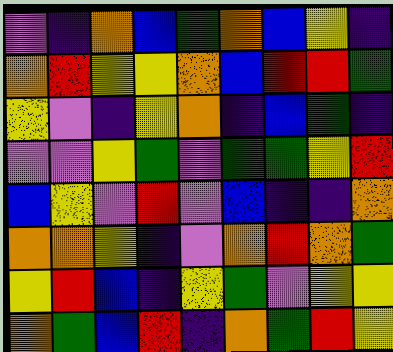[["violet", "indigo", "orange", "blue", "green", "orange", "blue", "yellow", "indigo"], ["orange", "red", "yellow", "yellow", "orange", "blue", "red", "red", "green"], ["yellow", "violet", "indigo", "yellow", "orange", "indigo", "blue", "green", "indigo"], ["violet", "violet", "yellow", "green", "violet", "green", "green", "yellow", "red"], ["blue", "yellow", "violet", "red", "violet", "blue", "indigo", "indigo", "orange"], ["orange", "orange", "yellow", "indigo", "violet", "orange", "red", "orange", "green"], ["yellow", "red", "blue", "indigo", "yellow", "green", "violet", "yellow", "yellow"], ["orange", "green", "blue", "red", "indigo", "orange", "green", "red", "yellow"]]